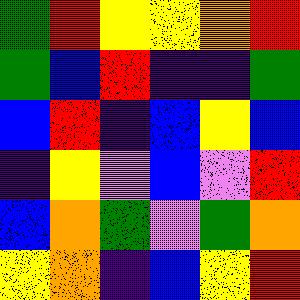[["green", "red", "yellow", "yellow", "orange", "red"], ["green", "blue", "red", "indigo", "indigo", "green"], ["blue", "red", "indigo", "blue", "yellow", "blue"], ["indigo", "yellow", "violet", "blue", "violet", "red"], ["blue", "orange", "green", "violet", "green", "orange"], ["yellow", "orange", "indigo", "blue", "yellow", "red"]]